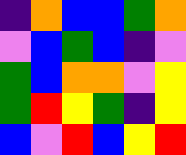[["indigo", "orange", "blue", "blue", "green", "orange"], ["violet", "blue", "green", "blue", "indigo", "violet"], ["green", "blue", "orange", "orange", "violet", "yellow"], ["green", "red", "yellow", "green", "indigo", "yellow"], ["blue", "violet", "red", "blue", "yellow", "red"]]